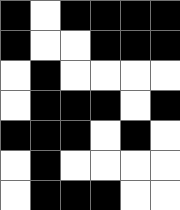[["black", "white", "black", "black", "black", "black"], ["black", "white", "white", "black", "black", "black"], ["white", "black", "white", "white", "white", "white"], ["white", "black", "black", "black", "white", "black"], ["black", "black", "black", "white", "black", "white"], ["white", "black", "white", "white", "white", "white"], ["white", "black", "black", "black", "white", "white"]]